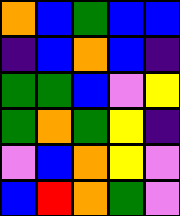[["orange", "blue", "green", "blue", "blue"], ["indigo", "blue", "orange", "blue", "indigo"], ["green", "green", "blue", "violet", "yellow"], ["green", "orange", "green", "yellow", "indigo"], ["violet", "blue", "orange", "yellow", "violet"], ["blue", "red", "orange", "green", "violet"]]